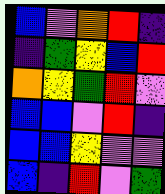[["blue", "violet", "orange", "red", "indigo"], ["indigo", "green", "yellow", "blue", "red"], ["orange", "yellow", "green", "red", "violet"], ["blue", "blue", "violet", "red", "indigo"], ["blue", "blue", "yellow", "violet", "violet"], ["blue", "indigo", "red", "violet", "green"]]